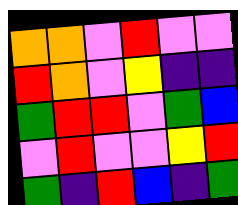[["orange", "orange", "violet", "red", "violet", "violet"], ["red", "orange", "violet", "yellow", "indigo", "indigo"], ["green", "red", "red", "violet", "green", "blue"], ["violet", "red", "violet", "violet", "yellow", "red"], ["green", "indigo", "red", "blue", "indigo", "green"]]